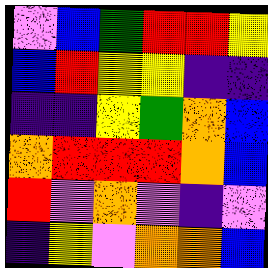[["violet", "blue", "green", "red", "red", "yellow"], ["blue", "red", "yellow", "yellow", "indigo", "indigo"], ["indigo", "indigo", "yellow", "green", "orange", "blue"], ["orange", "red", "red", "red", "orange", "blue"], ["red", "violet", "orange", "violet", "indigo", "violet"], ["indigo", "yellow", "violet", "orange", "orange", "blue"]]